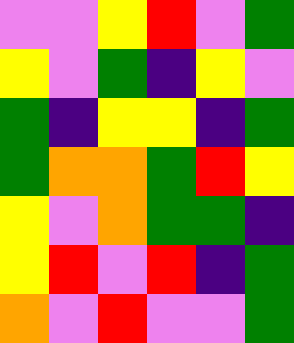[["violet", "violet", "yellow", "red", "violet", "green"], ["yellow", "violet", "green", "indigo", "yellow", "violet"], ["green", "indigo", "yellow", "yellow", "indigo", "green"], ["green", "orange", "orange", "green", "red", "yellow"], ["yellow", "violet", "orange", "green", "green", "indigo"], ["yellow", "red", "violet", "red", "indigo", "green"], ["orange", "violet", "red", "violet", "violet", "green"]]